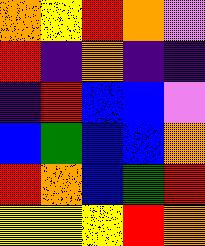[["orange", "yellow", "red", "orange", "violet"], ["red", "indigo", "orange", "indigo", "indigo"], ["indigo", "red", "blue", "blue", "violet"], ["blue", "green", "blue", "blue", "orange"], ["red", "orange", "blue", "green", "red"], ["yellow", "yellow", "yellow", "red", "orange"]]